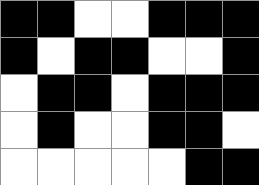[["black", "black", "white", "white", "black", "black", "black"], ["black", "white", "black", "black", "white", "white", "black"], ["white", "black", "black", "white", "black", "black", "black"], ["white", "black", "white", "white", "black", "black", "white"], ["white", "white", "white", "white", "white", "black", "black"]]